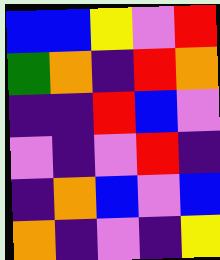[["blue", "blue", "yellow", "violet", "red"], ["green", "orange", "indigo", "red", "orange"], ["indigo", "indigo", "red", "blue", "violet"], ["violet", "indigo", "violet", "red", "indigo"], ["indigo", "orange", "blue", "violet", "blue"], ["orange", "indigo", "violet", "indigo", "yellow"]]